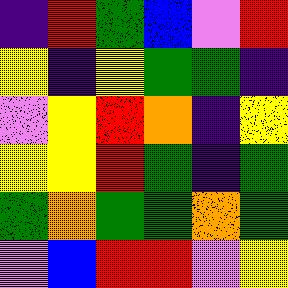[["indigo", "red", "green", "blue", "violet", "red"], ["yellow", "indigo", "yellow", "green", "green", "indigo"], ["violet", "yellow", "red", "orange", "indigo", "yellow"], ["yellow", "yellow", "red", "green", "indigo", "green"], ["green", "orange", "green", "green", "orange", "green"], ["violet", "blue", "red", "red", "violet", "yellow"]]